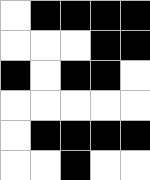[["white", "black", "black", "black", "black"], ["white", "white", "white", "black", "black"], ["black", "white", "black", "black", "white"], ["white", "white", "white", "white", "white"], ["white", "black", "black", "black", "black"], ["white", "white", "black", "white", "white"]]